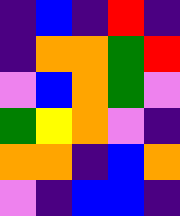[["indigo", "blue", "indigo", "red", "indigo"], ["indigo", "orange", "orange", "green", "red"], ["violet", "blue", "orange", "green", "violet"], ["green", "yellow", "orange", "violet", "indigo"], ["orange", "orange", "indigo", "blue", "orange"], ["violet", "indigo", "blue", "blue", "indigo"]]